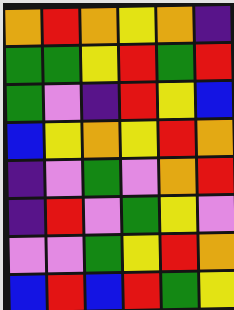[["orange", "red", "orange", "yellow", "orange", "indigo"], ["green", "green", "yellow", "red", "green", "red"], ["green", "violet", "indigo", "red", "yellow", "blue"], ["blue", "yellow", "orange", "yellow", "red", "orange"], ["indigo", "violet", "green", "violet", "orange", "red"], ["indigo", "red", "violet", "green", "yellow", "violet"], ["violet", "violet", "green", "yellow", "red", "orange"], ["blue", "red", "blue", "red", "green", "yellow"]]